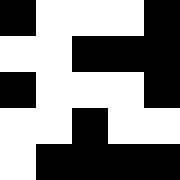[["black", "white", "white", "white", "black"], ["white", "white", "black", "black", "black"], ["black", "white", "white", "white", "black"], ["white", "white", "black", "white", "white"], ["white", "black", "black", "black", "black"]]